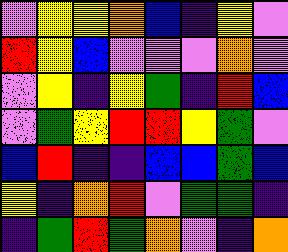[["violet", "yellow", "yellow", "orange", "blue", "indigo", "yellow", "violet"], ["red", "yellow", "blue", "violet", "violet", "violet", "orange", "violet"], ["violet", "yellow", "indigo", "yellow", "green", "indigo", "red", "blue"], ["violet", "green", "yellow", "red", "red", "yellow", "green", "violet"], ["blue", "red", "indigo", "indigo", "blue", "blue", "green", "blue"], ["yellow", "indigo", "orange", "red", "violet", "green", "green", "indigo"], ["indigo", "green", "red", "green", "orange", "violet", "indigo", "orange"]]